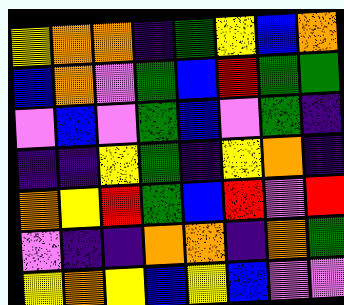[["yellow", "orange", "orange", "indigo", "green", "yellow", "blue", "orange"], ["blue", "orange", "violet", "green", "blue", "red", "green", "green"], ["violet", "blue", "violet", "green", "blue", "violet", "green", "indigo"], ["indigo", "indigo", "yellow", "green", "indigo", "yellow", "orange", "indigo"], ["orange", "yellow", "red", "green", "blue", "red", "violet", "red"], ["violet", "indigo", "indigo", "orange", "orange", "indigo", "orange", "green"], ["yellow", "orange", "yellow", "blue", "yellow", "blue", "violet", "violet"]]